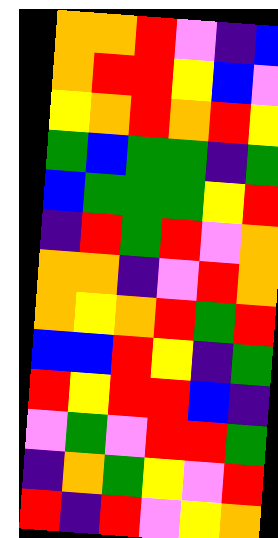[["orange", "orange", "red", "violet", "indigo", "blue"], ["orange", "red", "red", "yellow", "blue", "violet"], ["yellow", "orange", "red", "orange", "red", "yellow"], ["green", "blue", "green", "green", "indigo", "green"], ["blue", "green", "green", "green", "yellow", "red"], ["indigo", "red", "green", "red", "violet", "orange"], ["orange", "orange", "indigo", "violet", "red", "orange"], ["orange", "yellow", "orange", "red", "green", "red"], ["blue", "blue", "red", "yellow", "indigo", "green"], ["red", "yellow", "red", "red", "blue", "indigo"], ["violet", "green", "violet", "red", "red", "green"], ["indigo", "orange", "green", "yellow", "violet", "red"], ["red", "indigo", "red", "violet", "yellow", "orange"]]